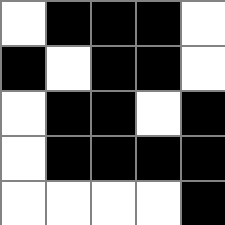[["white", "black", "black", "black", "white"], ["black", "white", "black", "black", "white"], ["white", "black", "black", "white", "black"], ["white", "black", "black", "black", "black"], ["white", "white", "white", "white", "black"]]